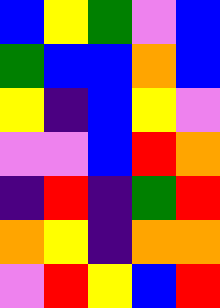[["blue", "yellow", "green", "violet", "blue"], ["green", "blue", "blue", "orange", "blue"], ["yellow", "indigo", "blue", "yellow", "violet"], ["violet", "violet", "blue", "red", "orange"], ["indigo", "red", "indigo", "green", "red"], ["orange", "yellow", "indigo", "orange", "orange"], ["violet", "red", "yellow", "blue", "red"]]